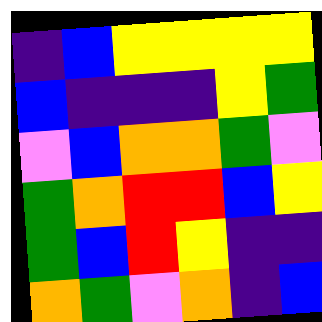[["indigo", "blue", "yellow", "yellow", "yellow", "yellow"], ["blue", "indigo", "indigo", "indigo", "yellow", "green"], ["violet", "blue", "orange", "orange", "green", "violet"], ["green", "orange", "red", "red", "blue", "yellow"], ["green", "blue", "red", "yellow", "indigo", "indigo"], ["orange", "green", "violet", "orange", "indigo", "blue"]]